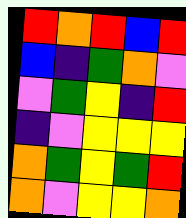[["red", "orange", "red", "blue", "red"], ["blue", "indigo", "green", "orange", "violet"], ["violet", "green", "yellow", "indigo", "red"], ["indigo", "violet", "yellow", "yellow", "yellow"], ["orange", "green", "yellow", "green", "red"], ["orange", "violet", "yellow", "yellow", "orange"]]